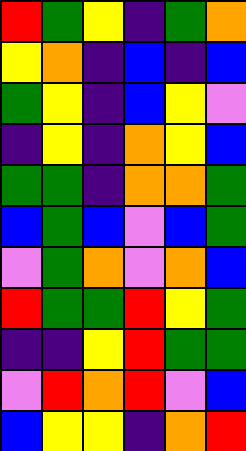[["red", "green", "yellow", "indigo", "green", "orange"], ["yellow", "orange", "indigo", "blue", "indigo", "blue"], ["green", "yellow", "indigo", "blue", "yellow", "violet"], ["indigo", "yellow", "indigo", "orange", "yellow", "blue"], ["green", "green", "indigo", "orange", "orange", "green"], ["blue", "green", "blue", "violet", "blue", "green"], ["violet", "green", "orange", "violet", "orange", "blue"], ["red", "green", "green", "red", "yellow", "green"], ["indigo", "indigo", "yellow", "red", "green", "green"], ["violet", "red", "orange", "red", "violet", "blue"], ["blue", "yellow", "yellow", "indigo", "orange", "red"]]